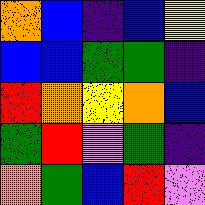[["orange", "blue", "indigo", "blue", "yellow"], ["blue", "blue", "green", "green", "indigo"], ["red", "orange", "yellow", "orange", "blue"], ["green", "red", "violet", "green", "indigo"], ["orange", "green", "blue", "red", "violet"]]